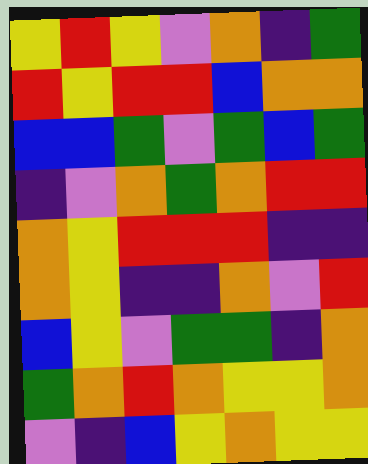[["yellow", "red", "yellow", "violet", "orange", "indigo", "green"], ["red", "yellow", "red", "red", "blue", "orange", "orange"], ["blue", "blue", "green", "violet", "green", "blue", "green"], ["indigo", "violet", "orange", "green", "orange", "red", "red"], ["orange", "yellow", "red", "red", "red", "indigo", "indigo"], ["orange", "yellow", "indigo", "indigo", "orange", "violet", "red"], ["blue", "yellow", "violet", "green", "green", "indigo", "orange"], ["green", "orange", "red", "orange", "yellow", "yellow", "orange"], ["violet", "indigo", "blue", "yellow", "orange", "yellow", "yellow"]]